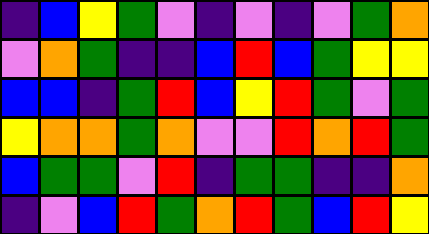[["indigo", "blue", "yellow", "green", "violet", "indigo", "violet", "indigo", "violet", "green", "orange"], ["violet", "orange", "green", "indigo", "indigo", "blue", "red", "blue", "green", "yellow", "yellow"], ["blue", "blue", "indigo", "green", "red", "blue", "yellow", "red", "green", "violet", "green"], ["yellow", "orange", "orange", "green", "orange", "violet", "violet", "red", "orange", "red", "green"], ["blue", "green", "green", "violet", "red", "indigo", "green", "green", "indigo", "indigo", "orange"], ["indigo", "violet", "blue", "red", "green", "orange", "red", "green", "blue", "red", "yellow"]]